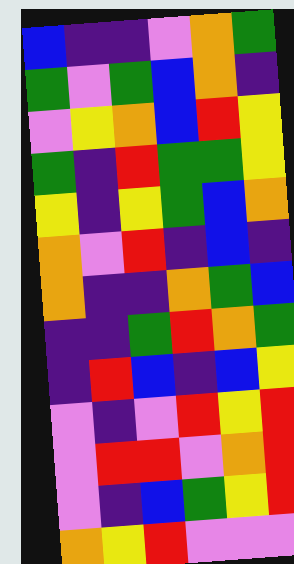[["blue", "indigo", "indigo", "violet", "orange", "green"], ["green", "violet", "green", "blue", "orange", "indigo"], ["violet", "yellow", "orange", "blue", "red", "yellow"], ["green", "indigo", "red", "green", "green", "yellow"], ["yellow", "indigo", "yellow", "green", "blue", "orange"], ["orange", "violet", "red", "indigo", "blue", "indigo"], ["orange", "indigo", "indigo", "orange", "green", "blue"], ["indigo", "indigo", "green", "red", "orange", "green"], ["indigo", "red", "blue", "indigo", "blue", "yellow"], ["violet", "indigo", "violet", "red", "yellow", "red"], ["violet", "red", "red", "violet", "orange", "red"], ["violet", "indigo", "blue", "green", "yellow", "red"], ["orange", "yellow", "red", "violet", "violet", "violet"]]